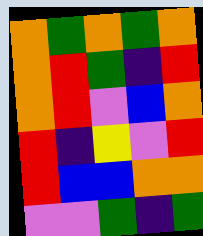[["orange", "green", "orange", "green", "orange"], ["orange", "red", "green", "indigo", "red"], ["orange", "red", "violet", "blue", "orange"], ["red", "indigo", "yellow", "violet", "red"], ["red", "blue", "blue", "orange", "orange"], ["violet", "violet", "green", "indigo", "green"]]